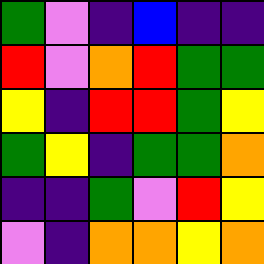[["green", "violet", "indigo", "blue", "indigo", "indigo"], ["red", "violet", "orange", "red", "green", "green"], ["yellow", "indigo", "red", "red", "green", "yellow"], ["green", "yellow", "indigo", "green", "green", "orange"], ["indigo", "indigo", "green", "violet", "red", "yellow"], ["violet", "indigo", "orange", "orange", "yellow", "orange"]]